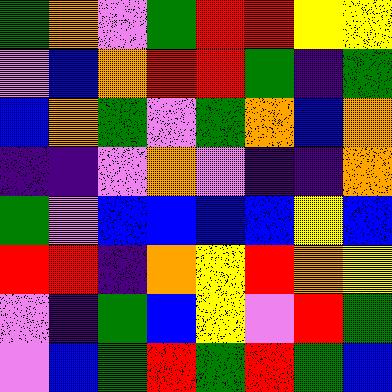[["green", "orange", "violet", "green", "red", "red", "yellow", "yellow"], ["violet", "blue", "orange", "red", "red", "green", "indigo", "green"], ["blue", "orange", "green", "violet", "green", "orange", "blue", "orange"], ["indigo", "indigo", "violet", "orange", "violet", "indigo", "indigo", "orange"], ["green", "violet", "blue", "blue", "blue", "blue", "yellow", "blue"], ["red", "red", "indigo", "orange", "yellow", "red", "orange", "yellow"], ["violet", "indigo", "green", "blue", "yellow", "violet", "red", "green"], ["violet", "blue", "green", "red", "green", "red", "green", "blue"]]